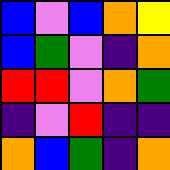[["blue", "violet", "blue", "orange", "yellow"], ["blue", "green", "violet", "indigo", "orange"], ["red", "red", "violet", "orange", "green"], ["indigo", "violet", "red", "indigo", "indigo"], ["orange", "blue", "green", "indigo", "orange"]]